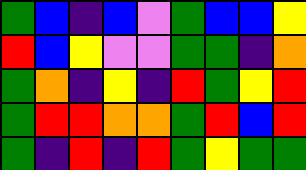[["green", "blue", "indigo", "blue", "violet", "green", "blue", "blue", "yellow"], ["red", "blue", "yellow", "violet", "violet", "green", "green", "indigo", "orange"], ["green", "orange", "indigo", "yellow", "indigo", "red", "green", "yellow", "red"], ["green", "red", "red", "orange", "orange", "green", "red", "blue", "red"], ["green", "indigo", "red", "indigo", "red", "green", "yellow", "green", "green"]]